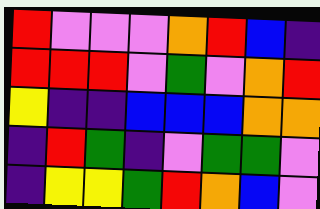[["red", "violet", "violet", "violet", "orange", "red", "blue", "indigo"], ["red", "red", "red", "violet", "green", "violet", "orange", "red"], ["yellow", "indigo", "indigo", "blue", "blue", "blue", "orange", "orange"], ["indigo", "red", "green", "indigo", "violet", "green", "green", "violet"], ["indigo", "yellow", "yellow", "green", "red", "orange", "blue", "violet"]]